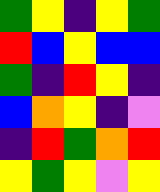[["green", "yellow", "indigo", "yellow", "green"], ["red", "blue", "yellow", "blue", "blue"], ["green", "indigo", "red", "yellow", "indigo"], ["blue", "orange", "yellow", "indigo", "violet"], ["indigo", "red", "green", "orange", "red"], ["yellow", "green", "yellow", "violet", "yellow"]]